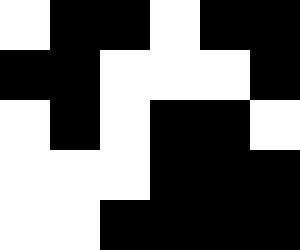[["white", "black", "black", "white", "black", "black"], ["black", "black", "white", "white", "white", "black"], ["white", "black", "white", "black", "black", "white"], ["white", "white", "white", "black", "black", "black"], ["white", "white", "black", "black", "black", "black"]]